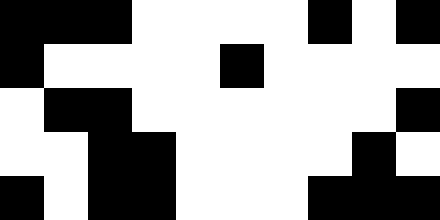[["black", "black", "black", "white", "white", "white", "white", "black", "white", "black"], ["black", "white", "white", "white", "white", "black", "white", "white", "white", "white"], ["white", "black", "black", "white", "white", "white", "white", "white", "white", "black"], ["white", "white", "black", "black", "white", "white", "white", "white", "black", "white"], ["black", "white", "black", "black", "white", "white", "white", "black", "black", "black"]]